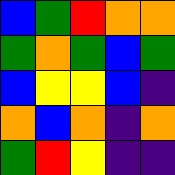[["blue", "green", "red", "orange", "orange"], ["green", "orange", "green", "blue", "green"], ["blue", "yellow", "yellow", "blue", "indigo"], ["orange", "blue", "orange", "indigo", "orange"], ["green", "red", "yellow", "indigo", "indigo"]]